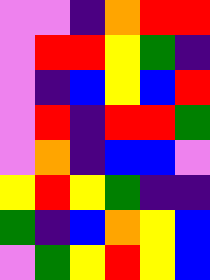[["violet", "violet", "indigo", "orange", "red", "red"], ["violet", "red", "red", "yellow", "green", "indigo"], ["violet", "indigo", "blue", "yellow", "blue", "red"], ["violet", "red", "indigo", "red", "red", "green"], ["violet", "orange", "indigo", "blue", "blue", "violet"], ["yellow", "red", "yellow", "green", "indigo", "indigo"], ["green", "indigo", "blue", "orange", "yellow", "blue"], ["violet", "green", "yellow", "red", "yellow", "blue"]]